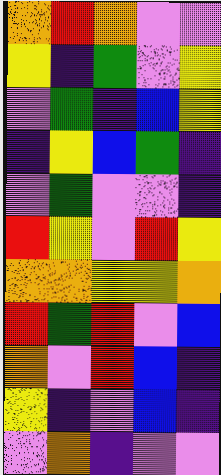[["orange", "red", "orange", "violet", "violet"], ["yellow", "indigo", "green", "violet", "yellow"], ["violet", "green", "indigo", "blue", "yellow"], ["indigo", "yellow", "blue", "green", "indigo"], ["violet", "green", "violet", "violet", "indigo"], ["red", "yellow", "violet", "red", "yellow"], ["orange", "orange", "yellow", "yellow", "orange"], ["red", "green", "red", "violet", "blue"], ["orange", "violet", "red", "blue", "indigo"], ["yellow", "indigo", "violet", "blue", "indigo"], ["violet", "orange", "indigo", "violet", "violet"]]